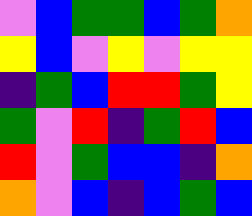[["violet", "blue", "green", "green", "blue", "green", "orange"], ["yellow", "blue", "violet", "yellow", "violet", "yellow", "yellow"], ["indigo", "green", "blue", "red", "red", "green", "yellow"], ["green", "violet", "red", "indigo", "green", "red", "blue"], ["red", "violet", "green", "blue", "blue", "indigo", "orange"], ["orange", "violet", "blue", "indigo", "blue", "green", "blue"]]